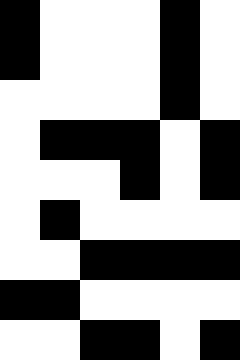[["black", "white", "white", "white", "black", "white"], ["black", "white", "white", "white", "black", "white"], ["white", "white", "white", "white", "black", "white"], ["white", "black", "black", "black", "white", "black"], ["white", "white", "white", "black", "white", "black"], ["white", "black", "white", "white", "white", "white"], ["white", "white", "black", "black", "black", "black"], ["black", "black", "white", "white", "white", "white"], ["white", "white", "black", "black", "white", "black"]]